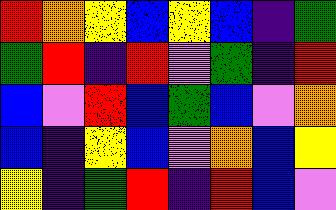[["red", "orange", "yellow", "blue", "yellow", "blue", "indigo", "green"], ["green", "red", "indigo", "red", "violet", "green", "indigo", "red"], ["blue", "violet", "red", "blue", "green", "blue", "violet", "orange"], ["blue", "indigo", "yellow", "blue", "violet", "orange", "blue", "yellow"], ["yellow", "indigo", "green", "red", "indigo", "red", "blue", "violet"]]